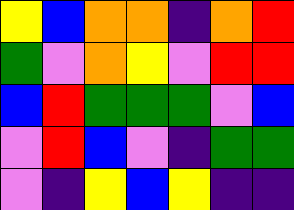[["yellow", "blue", "orange", "orange", "indigo", "orange", "red"], ["green", "violet", "orange", "yellow", "violet", "red", "red"], ["blue", "red", "green", "green", "green", "violet", "blue"], ["violet", "red", "blue", "violet", "indigo", "green", "green"], ["violet", "indigo", "yellow", "blue", "yellow", "indigo", "indigo"]]